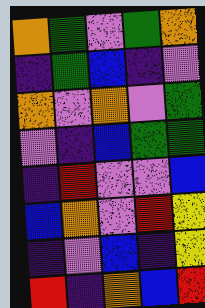[["orange", "green", "violet", "green", "orange"], ["indigo", "green", "blue", "indigo", "violet"], ["orange", "violet", "orange", "violet", "green"], ["violet", "indigo", "blue", "green", "green"], ["indigo", "red", "violet", "violet", "blue"], ["blue", "orange", "violet", "red", "yellow"], ["indigo", "violet", "blue", "indigo", "yellow"], ["red", "indigo", "orange", "blue", "red"]]